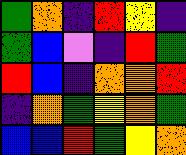[["green", "orange", "indigo", "red", "yellow", "indigo"], ["green", "blue", "violet", "indigo", "red", "green"], ["red", "blue", "indigo", "orange", "orange", "red"], ["indigo", "orange", "green", "yellow", "orange", "green"], ["blue", "blue", "red", "green", "yellow", "orange"]]